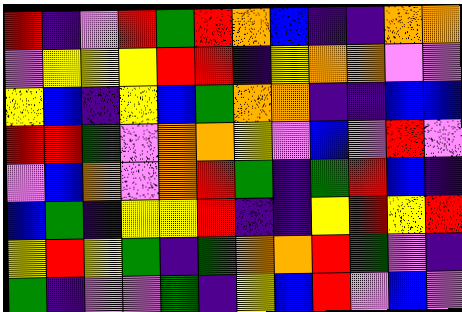[["red", "indigo", "violet", "red", "green", "red", "orange", "blue", "indigo", "indigo", "orange", "orange"], ["violet", "yellow", "yellow", "yellow", "red", "red", "indigo", "yellow", "orange", "orange", "violet", "violet"], ["yellow", "blue", "indigo", "yellow", "blue", "green", "orange", "orange", "indigo", "indigo", "blue", "blue"], ["red", "red", "green", "violet", "orange", "orange", "yellow", "violet", "blue", "violet", "red", "violet"], ["violet", "blue", "orange", "violet", "orange", "red", "green", "indigo", "green", "red", "blue", "indigo"], ["blue", "green", "indigo", "yellow", "yellow", "red", "indigo", "indigo", "yellow", "red", "yellow", "red"], ["yellow", "red", "yellow", "green", "indigo", "green", "orange", "orange", "red", "green", "violet", "indigo"], ["green", "indigo", "violet", "violet", "green", "indigo", "yellow", "blue", "red", "violet", "blue", "violet"]]